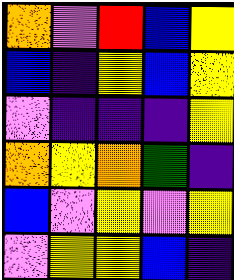[["orange", "violet", "red", "blue", "yellow"], ["blue", "indigo", "yellow", "blue", "yellow"], ["violet", "indigo", "indigo", "indigo", "yellow"], ["orange", "yellow", "orange", "green", "indigo"], ["blue", "violet", "yellow", "violet", "yellow"], ["violet", "yellow", "yellow", "blue", "indigo"]]